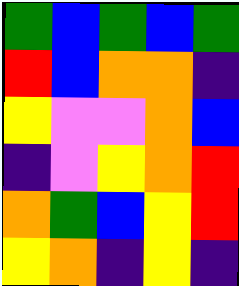[["green", "blue", "green", "blue", "green"], ["red", "blue", "orange", "orange", "indigo"], ["yellow", "violet", "violet", "orange", "blue"], ["indigo", "violet", "yellow", "orange", "red"], ["orange", "green", "blue", "yellow", "red"], ["yellow", "orange", "indigo", "yellow", "indigo"]]